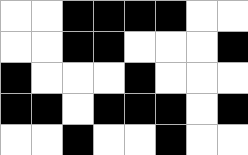[["white", "white", "black", "black", "black", "black", "white", "white"], ["white", "white", "black", "black", "white", "white", "white", "black"], ["black", "white", "white", "white", "black", "white", "white", "white"], ["black", "black", "white", "black", "black", "black", "white", "black"], ["white", "white", "black", "white", "white", "black", "white", "white"]]